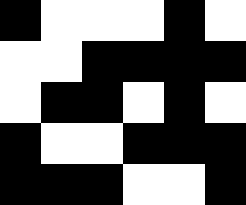[["black", "white", "white", "white", "black", "white"], ["white", "white", "black", "black", "black", "black"], ["white", "black", "black", "white", "black", "white"], ["black", "white", "white", "black", "black", "black"], ["black", "black", "black", "white", "white", "black"]]